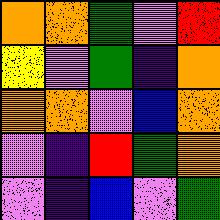[["orange", "orange", "green", "violet", "red"], ["yellow", "violet", "green", "indigo", "orange"], ["orange", "orange", "violet", "blue", "orange"], ["violet", "indigo", "red", "green", "orange"], ["violet", "indigo", "blue", "violet", "green"]]